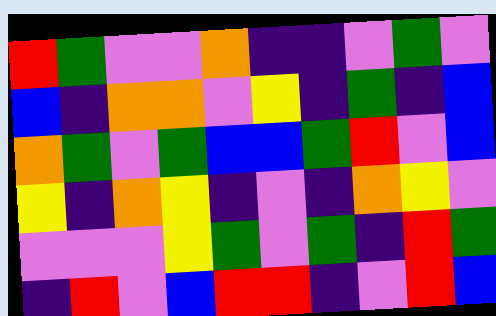[["red", "green", "violet", "violet", "orange", "indigo", "indigo", "violet", "green", "violet"], ["blue", "indigo", "orange", "orange", "violet", "yellow", "indigo", "green", "indigo", "blue"], ["orange", "green", "violet", "green", "blue", "blue", "green", "red", "violet", "blue"], ["yellow", "indigo", "orange", "yellow", "indigo", "violet", "indigo", "orange", "yellow", "violet"], ["violet", "violet", "violet", "yellow", "green", "violet", "green", "indigo", "red", "green"], ["indigo", "red", "violet", "blue", "red", "red", "indigo", "violet", "red", "blue"]]